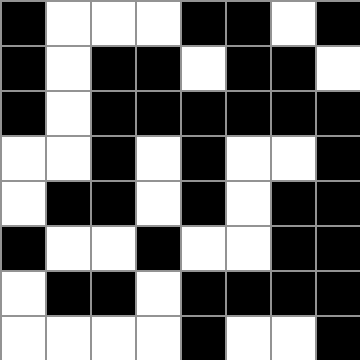[["black", "white", "white", "white", "black", "black", "white", "black"], ["black", "white", "black", "black", "white", "black", "black", "white"], ["black", "white", "black", "black", "black", "black", "black", "black"], ["white", "white", "black", "white", "black", "white", "white", "black"], ["white", "black", "black", "white", "black", "white", "black", "black"], ["black", "white", "white", "black", "white", "white", "black", "black"], ["white", "black", "black", "white", "black", "black", "black", "black"], ["white", "white", "white", "white", "black", "white", "white", "black"]]